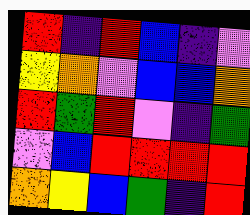[["red", "indigo", "red", "blue", "indigo", "violet"], ["yellow", "orange", "violet", "blue", "blue", "orange"], ["red", "green", "red", "violet", "indigo", "green"], ["violet", "blue", "red", "red", "red", "red"], ["orange", "yellow", "blue", "green", "indigo", "red"]]